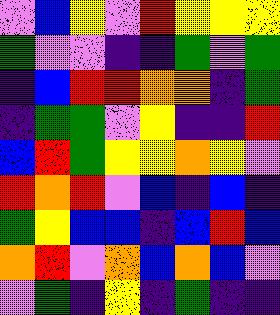[["violet", "blue", "yellow", "violet", "red", "yellow", "yellow", "yellow"], ["green", "violet", "violet", "indigo", "indigo", "green", "violet", "green"], ["indigo", "blue", "red", "red", "orange", "orange", "indigo", "green"], ["indigo", "green", "green", "violet", "yellow", "indigo", "indigo", "red"], ["blue", "red", "green", "yellow", "yellow", "orange", "yellow", "violet"], ["red", "orange", "red", "violet", "blue", "indigo", "blue", "indigo"], ["green", "yellow", "blue", "blue", "indigo", "blue", "red", "blue"], ["orange", "red", "violet", "orange", "blue", "orange", "blue", "violet"], ["violet", "green", "indigo", "yellow", "indigo", "green", "indigo", "indigo"]]